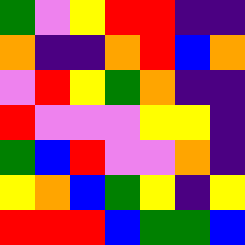[["green", "violet", "yellow", "red", "red", "indigo", "indigo"], ["orange", "indigo", "indigo", "orange", "red", "blue", "orange"], ["violet", "red", "yellow", "green", "orange", "indigo", "indigo"], ["red", "violet", "violet", "violet", "yellow", "yellow", "indigo"], ["green", "blue", "red", "violet", "violet", "orange", "indigo"], ["yellow", "orange", "blue", "green", "yellow", "indigo", "yellow"], ["red", "red", "red", "blue", "green", "green", "blue"]]